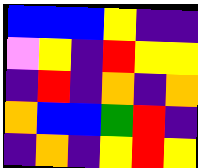[["blue", "blue", "blue", "yellow", "indigo", "indigo"], ["violet", "yellow", "indigo", "red", "yellow", "yellow"], ["indigo", "red", "indigo", "orange", "indigo", "orange"], ["orange", "blue", "blue", "green", "red", "indigo"], ["indigo", "orange", "indigo", "yellow", "red", "yellow"]]